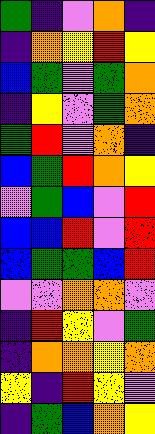[["green", "indigo", "violet", "orange", "indigo"], ["indigo", "orange", "yellow", "red", "yellow"], ["blue", "green", "violet", "green", "orange"], ["indigo", "yellow", "violet", "green", "orange"], ["green", "red", "violet", "orange", "indigo"], ["blue", "green", "red", "orange", "yellow"], ["violet", "green", "blue", "violet", "red"], ["blue", "blue", "red", "violet", "red"], ["blue", "green", "green", "blue", "red"], ["violet", "violet", "orange", "orange", "violet"], ["indigo", "red", "yellow", "violet", "green"], ["indigo", "orange", "orange", "yellow", "orange"], ["yellow", "indigo", "red", "yellow", "violet"], ["indigo", "green", "blue", "orange", "yellow"]]